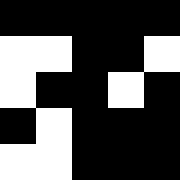[["black", "black", "black", "black", "black"], ["white", "white", "black", "black", "white"], ["white", "black", "black", "white", "black"], ["black", "white", "black", "black", "black"], ["white", "white", "black", "black", "black"]]